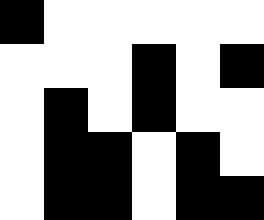[["black", "white", "white", "white", "white", "white"], ["white", "white", "white", "black", "white", "black"], ["white", "black", "white", "black", "white", "white"], ["white", "black", "black", "white", "black", "white"], ["white", "black", "black", "white", "black", "black"]]